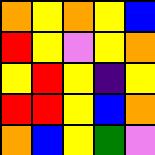[["orange", "yellow", "orange", "yellow", "blue"], ["red", "yellow", "violet", "yellow", "orange"], ["yellow", "red", "yellow", "indigo", "yellow"], ["red", "red", "yellow", "blue", "orange"], ["orange", "blue", "yellow", "green", "violet"]]